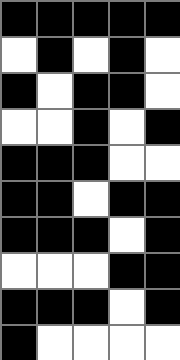[["black", "black", "black", "black", "black"], ["white", "black", "white", "black", "white"], ["black", "white", "black", "black", "white"], ["white", "white", "black", "white", "black"], ["black", "black", "black", "white", "white"], ["black", "black", "white", "black", "black"], ["black", "black", "black", "white", "black"], ["white", "white", "white", "black", "black"], ["black", "black", "black", "white", "black"], ["black", "white", "white", "white", "white"]]